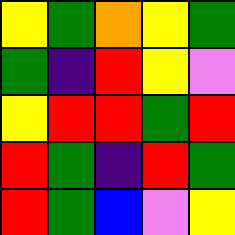[["yellow", "green", "orange", "yellow", "green"], ["green", "indigo", "red", "yellow", "violet"], ["yellow", "red", "red", "green", "red"], ["red", "green", "indigo", "red", "green"], ["red", "green", "blue", "violet", "yellow"]]